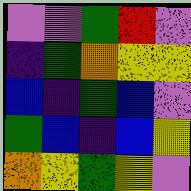[["violet", "violet", "green", "red", "violet"], ["indigo", "green", "orange", "yellow", "yellow"], ["blue", "indigo", "green", "blue", "violet"], ["green", "blue", "indigo", "blue", "yellow"], ["orange", "yellow", "green", "yellow", "violet"]]